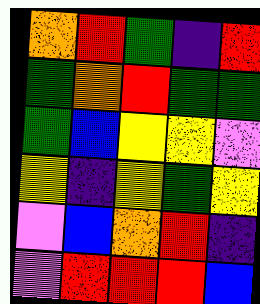[["orange", "red", "green", "indigo", "red"], ["green", "orange", "red", "green", "green"], ["green", "blue", "yellow", "yellow", "violet"], ["yellow", "indigo", "yellow", "green", "yellow"], ["violet", "blue", "orange", "red", "indigo"], ["violet", "red", "red", "red", "blue"]]